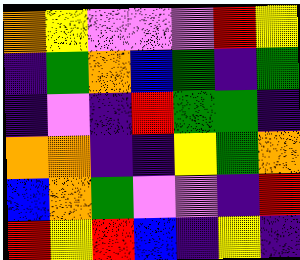[["orange", "yellow", "violet", "violet", "violet", "red", "yellow"], ["indigo", "green", "orange", "blue", "green", "indigo", "green"], ["indigo", "violet", "indigo", "red", "green", "green", "indigo"], ["orange", "orange", "indigo", "indigo", "yellow", "green", "orange"], ["blue", "orange", "green", "violet", "violet", "indigo", "red"], ["red", "yellow", "red", "blue", "indigo", "yellow", "indigo"]]